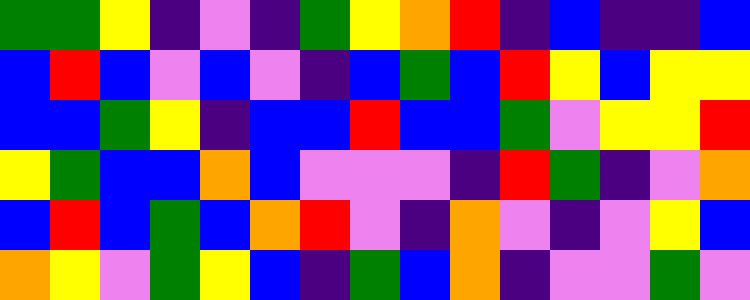[["green", "green", "yellow", "indigo", "violet", "indigo", "green", "yellow", "orange", "red", "indigo", "blue", "indigo", "indigo", "blue"], ["blue", "red", "blue", "violet", "blue", "violet", "indigo", "blue", "green", "blue", "red", "yellow", "blue", "yellow", "yellow"], ["blue", "blue", "green", "yellow", "indigo", "blue", "blue", "red", "blue", "blue", "green", "violet", "yellow", "yellow", "red"], ["yellow", "green", "blue", "blue", "orange", "blue", "violet", "violet", "violet", "indigo", "red", "green", "indigo", "violet", "orange"], ["blue", "red", "blue", "green", "blue", "orange", "red", "violet", "indigo", "orange", "violet", "indigo", "violet", "yellow", "blue"], ["orange", "yellow", "violet", "green", "yellow", "blue", "indigo", "green", "blue", "orange", "indigo", "violet", "violet", "green", "violet"]]